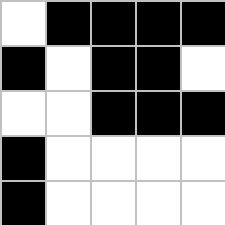[["white", "black", "black", "black", "black"], ["black", "white", "black", "black", "white"], ["white", "white", "black", "black", "black"], ["black", "white", "white", "white", "white"], ["black", "white", "white", "white", "white"]]